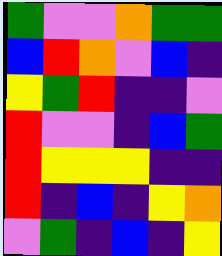[["green", "violet", "violet", "orange", "green", "green"], ["blue", "red", "orange", "violet", "blue", "indigo"], ["yellow", "green", "red", "indigo", "indigo", "violet"], ["red", "violet", "violet", "indigo", "blue", "green"], ["red", "yellow", "yellow", "yellow", "indigo", "indigo"], ["red", "indigo", "blue", "indigo", "yellow", "orange"], ["violet", "green", "indigo", "blue", "indigo", "yellow"]]